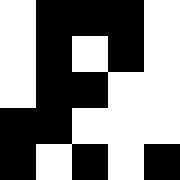[["white", "black", "black", "black", "white"], ["white", "black", "white", "black", "white"], ["white", "black", "black", "white", "white"], ["black", "black", "white", "white", "white"], ["black", "white", "black", "white", "black"]]